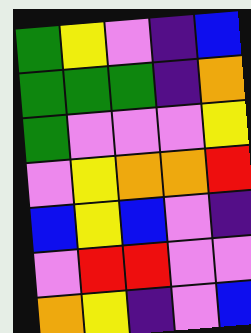[["green", "yellow", "violet", "indigo", "blue"], ["green", "green", "green", "indigo", "orange"], ["green", "violet", "violet", "violet", "yellow"], ["violet", "yellow", "orange", "orange", "red"], ["blue", "yellow", "blue", "violet", "indigo"], ["violet", "red", "red", "violet", "violet"], ["orange", "yellow", "indigo", "violet", "blue"]]